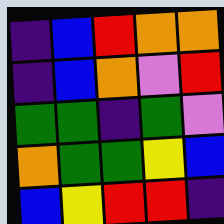[["indigo", "blue", "red", "orange", "orange"], ["indigo", "blue", "orange", "violet", "red"], ["green", "green", "indigo", "green", "violet"], ["orange", "green", "green", "yellow", "blue"], ["blue", "yellow", "red", "red", "indigo"]]